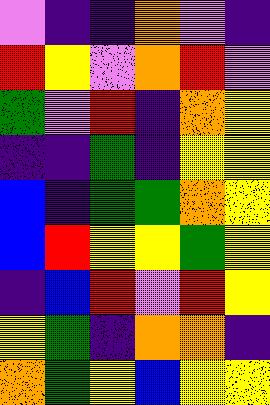[["violet", "indigo", "indigo", "orange", "violet", "indigo"], ["red", "yellow", "violet", "orange", "red", "violet"], ["green", "violet", "red", "indigo", "orange", "yellow"], ["indigo", "indigo", "green", "indigo", "yellow", "yellow"], ["blue", "indigo", "green", "green", "orange", "yellow"], ["blue", "red", "yellow", "yellow", "green", "yellow"], ["indigo", "blue", "red", "violet", "red", "yellow"], ["yellow", "green", "indigo", "orange", "orange", "indigo"], ["orange", "green", "yellow", "blue", "yellow", "yellow"]]